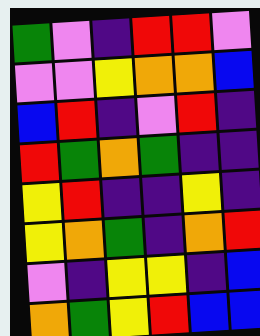[["green", "violet", "indigo", "red", "red", "violet"], ["violet", "violet", "yellow", "orange", "orange", "blue"], ["blue", "red", "indigo", "violet", "red", "indigo"], ["red", "green", "orange", "green", "indigo", "indigo"], ["yellow", "red", "indigo", "indigo", "yellow", "indigo"], ["yellow", "orange", "green", "indigo", "orange", "red"], ["violet", "indigo", "yellow", "yellow", "indigo", "blue"], ["orange", "green", "yellow", "red", "blue", "blue"]]